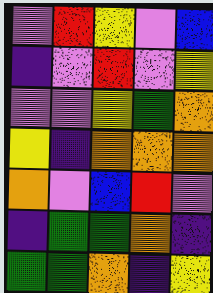[["violet", "red", "yellow", "violet", "blue"], ["indigo", "violet", "red", "violet", "yellow"], ["violet", "violet", "yellow", "green", "orange"], ["yellow", "indigo", "orange", "orange", "orange"], ["orange", "violet", "blue", "red", "violet"], ["indigo", "green", "green", "orange", "indigo"], ["green", "green", "orange", "indigo", "yellow"]]